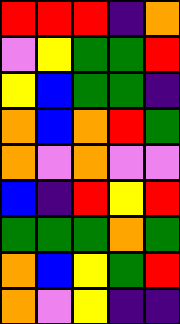[["red", "red", "red", "indigo", "orange"], ["violet", "yellow", "green", "green", "red"], ["yellow", "blue", "green", "green", "indigo"], ["orange", "blue", "orange", "red", "green"], ["orange", "violet", "orange", "violet", "violet"], ["blue", "indigo", "red", "yellow", "red"], ["green", "green", "green", "orange", "green"], ["orange", "blue", "yellow", "green", "red"], ["orange", "violet", "yellow", "indigo", "indigo"]]